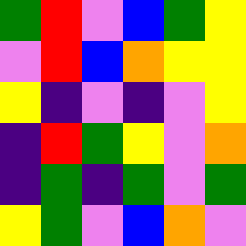[["green", "red", "violet", "blue", "green", "yellow"], ["violet", "red", "blue", "orange", "yellow", "yellow"], ["yellow", "indigo", "violet", "indigo", "violet", "yellow"], ["indigo", "red", "green", "yellow", "violet", "orange"], ["indigo", "green", "indigo", "green", "violet", "green"], ["yellow", "green", "violet", "blue", "orange", "violet"]]